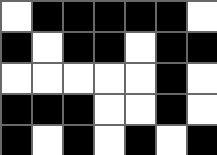[["white", "black", "black", "black", "black", "black", "white"], ["black", "white", "black", "black", "white", "black", "black"], ["white", "white", "white", "white", "white", "black", "white"], ["black", "black", "black", "white", "white", "black", "white"], ["black", "white", "black", "white", "black", "white", "black"]]